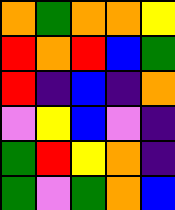[["orange", "green", "orange", "orange", "yellow"], ["red", "orange", "red", "blue", "green"], ["red", "indigo", "blue", "indigo", "orange"], ["violet", "yellow", "blue", "violet", "indigo"], ["green", "red", "yellow", "orange", "indigo"], ["green", "violet", "green", "orange", "blue"]]